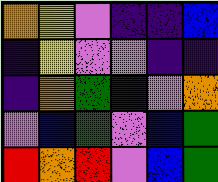[["orange", "yellow", "violet", "indigo", "indigo", "blue"], ["indigo", "yellow", "violet", "violet", "indigo", "indigo"], ["indigo", "orange", "green", "indigo", "violet", "orange"], ["violet", "blue", "green", "violet", "blue", "green"], ["red", "orange", "red", "violet", "blue", "green"]]